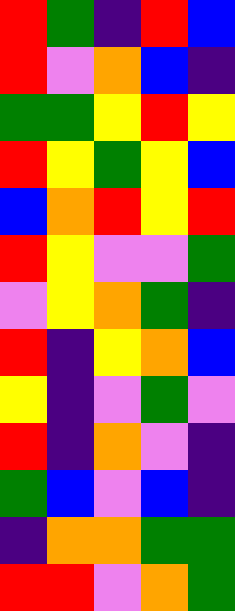[["red", "green", "indigo", "red", "blue"], ["red", "violet", "orange", "blue", "indigo"], ["green", "green", "yellow", "red", "yellow"], ["red", "yellow", "green", "yellow", "blue"], ["blue", "orange", "red", "yellow", "red"], ["red", "yellow", "violet", "violet", "green"], ["violet", "yellow", "orange", "green", "indigo"], ["red", "indigo", "yellow", "orange", "blue"], ["yellow", "indigo", "violet", "green", "violet"], ["red", "indigo", "orange", "violet", "indigo"], ["green", "blue", "violet", "blue", "indigo"], ["indigo", "orange", "orange", "green", "green"], ["red", "red", "violet", "orange", "green"]]